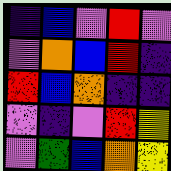[["indigo", "blue", "violet", "red", "violet"], ["violet", "orange", "blue", "red", "indigo"], ["red", "blue", "orange", "indigo", "indigo"], ["violet", "indigo", "violet", "red", "yellow"], ["violet", "green", "blue", "orange", "yellow"]]